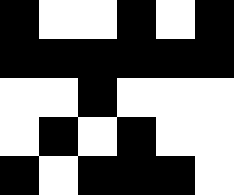[["black", "white", "white", "black", "white", "black"], ["black", "black", "black", "black", "black", "black"], ["white", "white", "black", "white", "white", "white"], ["white", "black", "white", "black", "white", "white"], ["black", "white", "black", "black", "black", "white"]]